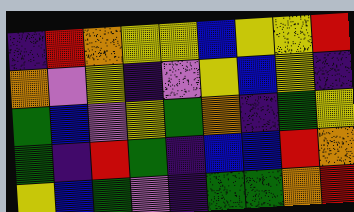[["indigo", "red", "orange", "yellow", "yellow", "blue", "yellow", "yellow", "red"], ["orange", "violet", "yellow", "indigo", "violet", "yellow", "blue", "yellow", "indigo"], ["green", "blue", "violet", "yellow", "green", "orange", "indigo", "green", "yellow"], ["green", "indigo", "red", "green", "indigo", "blue", "blue", "red", "orange"], ["yellow", "blue", "green", "violet", "indigo", "green", "green", "orange", "red"]]